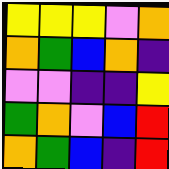[["yellow", "yellow", "yellow", "violet", "orange"], ["orange", "green", "blue", "orange", "indigo"], ["violet", "violet", "indigo", "indigo", "yellow"], ["green", "orange", "violet", "blue", "red"], ["orange", "green", "blue", "indigo", "red"]]